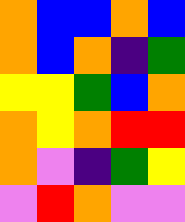[["orange", "blue", "blue", "orange", "blue"], ["orange", "blue", "orange", "indigo", "green"], ["yellow", "yellow", "green", "blue", "orange"], ["orange", "yellow", "orange", "red", "red"], ["orange", "violet", "indigo", "green", "yellow"], ["violet", "red", "orange", "violet", "violet"]]